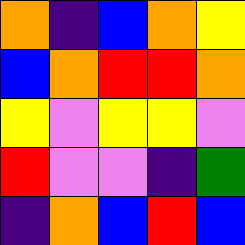[["orange", "indigo", "blue", "orange", "yellow"], ["blue", "orange", "red", "red", "orange"], ["yellow", "violet", "yellow", "yellow", "violet"], ["red", "violet", "violet", "indigo", "green"], ["indigo", "orange", "blue", "red", "blue"]]